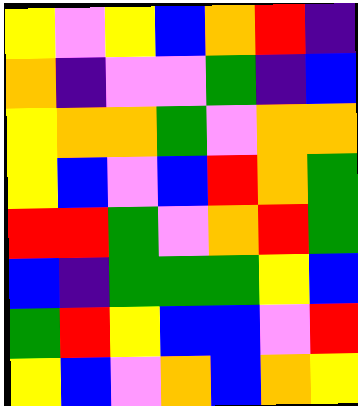[["yellow", "violet", "yellow", "blue", "orange", "red", "indigo"], ["orange", "indigo", "violet", "violet", "green", "indigo", "blue"], ["yellow", "orange", "orange", "green", "violet", "orange", "orange"], ["yellow", "blue", "violet", "blue", "red", "orange", "green"], ["red", "red", "green", "violet", "orange", "red", "green"], ["blue", "indigo", "green", "green", "green", "yellow", "blue"], ["green", "red", "yellow", "blue", "blue", "violet", "red"], ["yellow", "blue", "violet", "orange", "blue", "orange", "yellow"]]